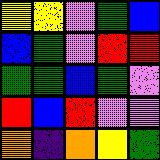[["yellow", "yellow", "violet", "green", "blue"], ["blue", "green", "violet", "red", "red"], ["green", "green", "blue", "green", "violet"], ["red", "blue", "red", "violet", "violet"], ["orange", "indigo", "orange", "yellow", "green"]]